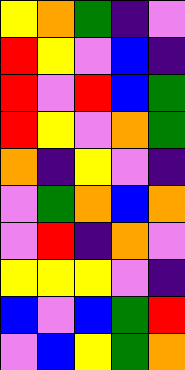[["yellow", "orange", "green", "indigo", "violet"], ["red", "yellow", "violet", "blue", "indigo"], ["red", "violet", "red", "blue", "green"], ["red", "yellow", "violet", "orange", "green"], ["orange", "indigo", "yellow", "violet", "indigo"], ["violet", "green", "orange", "blue", "orange"], ["violet", "red", "indigo", "orange", "violet"], ["yellow", "yellow", "yellow", "violet", "indigo"], ["blue", "violet", "blue", "green", "red"], ["violet", "blue", "yellow", "green", "orange"]]